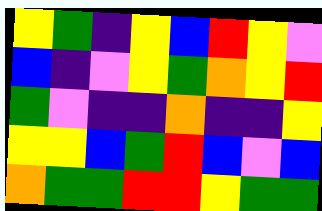[["yellow", "green", "indigo", "yellow", "blue", "red", "yellow", "violet"], ["blue", "indigo", "violet", "yellow", "green", "orange", "yellow", "red"], ["green", "violet", "indigo", "indigo", "orange", "indigo", "indigo", "yellow"], ["yellow", "yellow", "blue", "green", "red", "blue", "violet", "blue"], ["orange", "green", "green", "red", "red", "yellow", "green", "green"]]